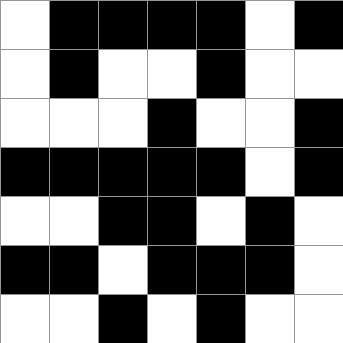[["white", "black", "black", "black", "black", "white", "black"], ["white", "black", "white", "white", "black", "white", "white"], ["white", "white", "white", "black", "white", "white", "black"], ["black", "black", "black", "black", "black", "white", "black"], ["white", "white", "black", "black", "white", "black", "white"], ["black", "black", "white", "black", "black", "black", "white"], ["white", "white", "black", "white", "black", "white", "white"]]